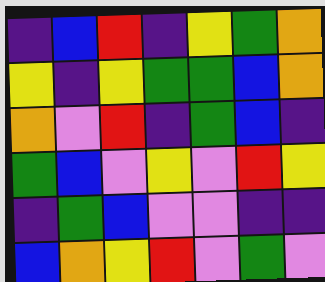[["indigo", "blue", "red", "indigo", "yellow", "green", "orange"], ["yellow", "indigo", "yellow", "green", "green", "blue", "orange"], ["orange", "violet", "red", "indigo", "green", "blue", "indigo"], ["green", "blue", "violet", "yellow", "violet", "red", "yellow"], ["indigo", "green", "blue", "violet", "violet", "indigo", "indigo"], ["blue", "orange", "yellow", "red", "violet", "green", "violet"]]